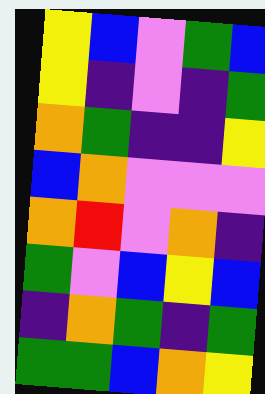[["yellow", "blue", "violet", "green", "blue"], ["yellow", "indigo", "violet", "indigo", "green"], ["orange", "green", "indigo", "indigo", "yellow"], ["blue", "orange", "violet", "violet", "violet"], ["orange", "red", "violet", "orange", "indigo"], ["green", "violet", "blue", "yellow", "blue"], ["indigo", "orange", "green", "indigo", "green"], ["green", "green", "blue", "orange", "yellow"]]